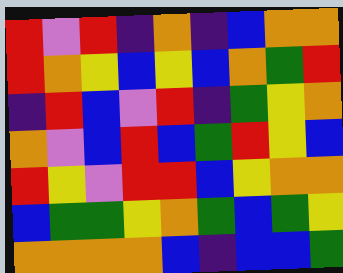[["red", "violet", "red", "indigo", "orange", "indigo", "blue", "orange", "orange"], ["red", "orange", "yellow", "blue", "yellow", "blue", "orange", "green", "red"], ["indigo", "red", "blue", "violet", "red", "indigo", "green", "yellow", "orange"], ["orange", "violet", "blue", "red", "blue", "green", "red", "yellow", "blue"], ["red", "yellow", "violet", "red", "red", "blue", "yellow", "orange", "orange"], ["blue", "green", "green", "yellow", "orange", "green", "blue", "green", "yellow"], ["orange", "orange", "orange", "orange", "blue", "indigo", "blue", "blue", "green"]]